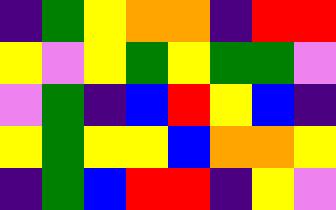[["indigo", "green", "yellow", "orange", "orange", "indigo", "red", "red"], ["yellow", "violet", "yellow", "green", "yellow", "green", "green", "violet"], ["violet", "green", "indigo", "blue", "red", "yellow", "blue", "indigo"], ["yellow", "green", "yellow", "yellow", "blue", "orange", "orange", "yellow"], ["indigo", "green", "blue", "red", "red", "indigo", "yellow", "violet"]]